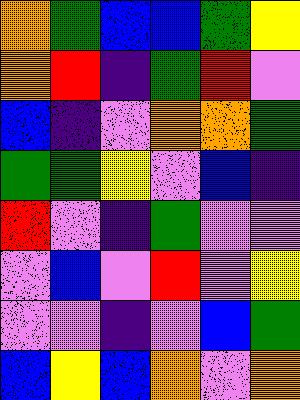[["orange", "green", "blue", "blue", "green", "yellow"], ["orange", "red", "indigo", "green", "red", "violet"], ["blue", "indigo", "violet", "orange", "orange", "green"], ["green", "green", "yellow", "violet", "blue", "indigo"], ["red", "violet", "indigo", "green", "violet", "violet"], ["violet", "blue", "violet", "red", "violet", "yellow"], ["violet", "violet", "indigo", "violet", "blue", "green"], ["blue", "yellow", "blue", "orange", "violet", "orange"]]